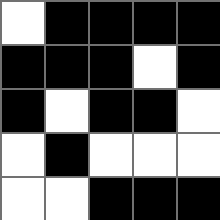[["white", "black", "black", "black", "black"], ["black", "black", "black", "white", "black"], ["black", "white", "black", "black", "white"], ["white", "black", "white", "white", "white"], ["white", "white", "black", "black", "black"]]